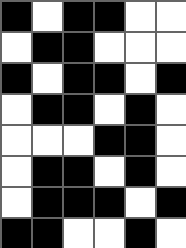[["black", "white", "black", "black", "white", "white"], ["white", "black", "black", "white", "white", "white"], ["black", "white", "black", "black", "white", "black"], ["white", "black", "black", "white", "black", "white"], ["white", "white", "white", "black", "black", "white"], ["white", "black", "black", "white", "black", "white"], ["white", "black", "black", "black", "white", "black"], ["black", "black", "white", "white", "black", "white"]]